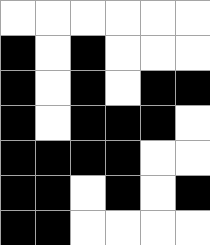[["white", "white", "white", "white", "white", "white"], ["black", "white", "black", "white", "white", "white"], ["black", "white", "black", "white", "black", "black"], ["black", "white", "black", "black", "black", "white"], ["black", "black", "black", "black", "white", "white"], ["black", "black", "white", "black", "white", "black"], ["black", "black", "white", "white", "white", "white"]]